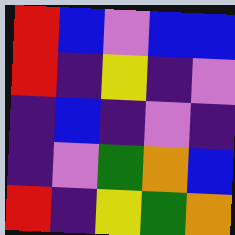[["red", "blue", "violet", "blue", "blue"], ["red", "indigo", "yellow", "indigo", "violet"], ["indigo", "blue", "indigo", "violet", "indigo"], ["indigo", "violet", "green", "orange", "blue"], ["red", "indigo", "yellow", "green", "orange"]]